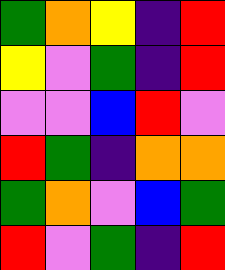[["green", "orange", "yellow", "indigo", "red"], ["yellow", "violet", "green", "indigo", "red"], ["violet", "violet", "blue", "red", "violet"], ["red", "green", "indigo", "orange", "orange"], ["green", "orange", "violet", "blue", "green"], ["red", "violet", "green", "indigo", "red"]]